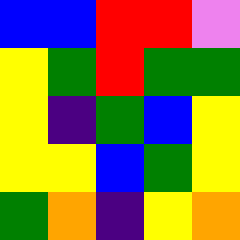[["blue", "blue", "red", "red", "violet"], ["yellow", "green", "red", "green", "green"], ["yellow", "indigo", "green", "blue", "yellow"], ["yellow", "yellow", "blue", "green", "yellow"], ["green", "orange", "indigo", "yellow", "orange"]]